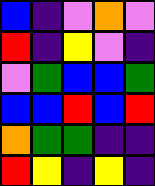[["blue", "indigo", "violet", "orange", "violet"], ["red", "indigo", "yellow", "violet", "indigo"], ["violet", "green", "blue", "blue", "green"], ["blue", "blue", "red", "blue", "red"], ["orange", "green", "green", "indigo", "indigo"], ["red", "yellow", "indigo", "yellow", "indigo"]]